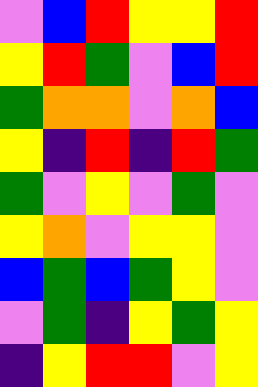[["violet", "blue", "red", "yellow", "yellow", "red"], ["yellow", "red", "green", "violet", "blue", "red"], ["green", "orange", "orange", "violet", "orange", "blue"], ["yellow", "indigo", "red", "indigo", "red", "green"], ["green", "violet", "yellow", "violet", "green", "violet"], ["yellow", "orange", "violet", "yellow", "yellow", "violet"], ["blue", "green", "blue", "green", "yellow", "violet"], ["violet", "green", "indigo", "yellow", "green", "yellow"], ["indigo", "yellow", "red", "red", "violet", "yellow"]]